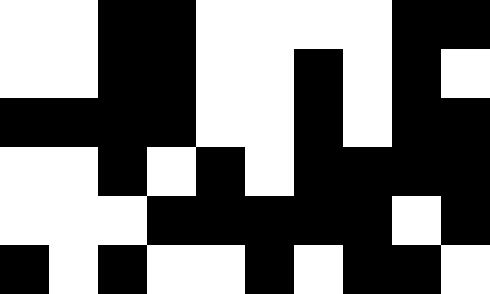[["white", "white", "black", "black", "white", "white", "white", "white", "black", "black"], ["white", "white", "black", "black", "white", "white", "black", "white", "black", "white"], ["black", "black", "black", "black", "white", "white", "black", "white", "black", "black"], ["white", "white", "black", "white", "black", "white", "black", "black", "black", "black"], ["white", "white", "white", "black", "black", "black", "black", "black", "white", "black"], ["black", "white", "black", "white", "white", "black", "white", "black", "black", "white"]]